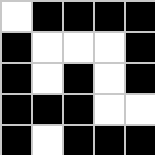[["white", "black", "black", "black", "black"], ["black", "white", "white", "white", "black"], ["black", "white", "black", "white", "black"], ["black", "black", "black", "white", "white"], ["black", "white", "black", "black", "black"]]